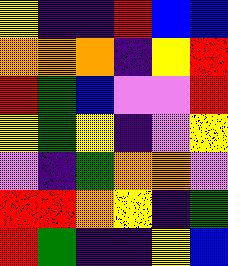[["yellow", "indigo", "indigo", "red", "blue", "blue"], ["orange", "orange", "orange", "indigo", "yellow", "red"], ["red", "green", "blue", "violet", "violet", "red"], ["yellow", "green", "yellow", "indigo", "violet", "yellow"], ["violet", "indigo", "green", "orange", "orange", "violet"], ["red", "red", "orange", "yellow", "indigo", "green"], ["red", "green", "indigo", "indigo", "yellow", "blue"]]